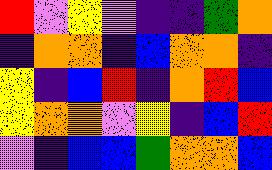[["red", "violet", "yellow", "violet", "indigo", "indigo", "green", "orange"], ["indigo", "orange", "orange", "indigo", "blue", "orange", "orange", "indigo"], ["yellow", "indigo", "blue", "red", "indigo", "orange", "red", "blue"], ["yellow", "orange", "orange", "violet", "yellow", "indigo", "blue", "red"], ["violet", "indigo", "blue", "blue", "green", "orange", "orange", "blue"]]